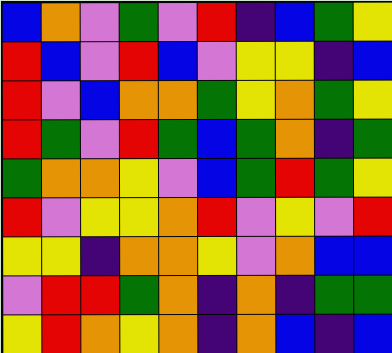[["blue", "orange", "violet", "green", "violet", "red", "indigo", "blue", "green", "yellow"], ["red", "blue", "violet", "red", "blue", "violet", "yellow", "yellow", "indigo", "blue"], ["red", "violet", "blue", "orange", "orange", "green", "yellow", "orange", "green", "yellow"], ["red", "green", "violet", "red", "green", "blue", "green", "orange", "indigo", "green"], ["green", "orange", "orange", "yellow", "violet", "blue", "green", "red", "green", "yellow"], ["red", "violet", "yellow", "yellow", "orange", "red", "violet", "yellow", "violet", "red"], ["yellow", "yellow", "indigo", "orange", "orange", "yellow", "violet", "orange", "blue", "blue"], ["violet", "red", "red", "green", "orange", "indigo", "orange", "indigo", "green", "green"], ["yellow", "red", "orange", "yellow", "orange", "indigo", "orange", "blue", "indigo", "blue"]]